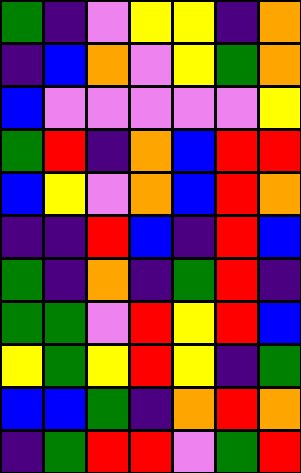[["green", "indigo", "violet", "yellow", "yellow", "indigo", "orange"], ["indigo", "blue", "orange", "violet", "yellow", "green", "orange"], ["blue", "violet", "violet", "violet", "violet", "violet", "yellow"], ["green", "red", "indigo", "orange", "blue", "red", "red"], ["blue", "yellow", "violet", "orange", "blue", "red", "orange"], ["indigo", "indigo", "red", "blue", "indigo", "red", "blue"], ["green", "indigo", "orange", "indigo", "green", "red", "indigo"], ["green", "green", "violet", "red", "yellow", "red", "blue"], ["yellow", "green", "yellow", "red", "yellow", "indigo", "green"], ["blue", "blue", "green", "indigo", "orange", "red", "orange"], ["indigo", "green", "red", "red", "violet", "green", "red"]]